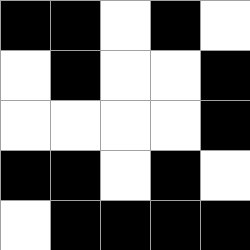[["black", "black", "white", "black", "white"], ["white", "black", "white", "white", "black"], ["white", "white", "white", "white", "black"], ["black", "black", "white", "black", "white"], ["white", "black", "black", "black", "black"]]